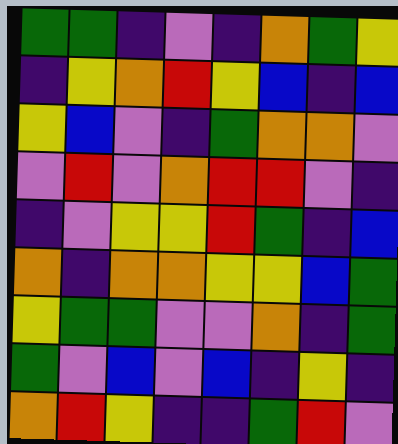[["green", "green", "indigo", "violet", "indigo", "orange", "green", "yellow"], ["indigo", "yellow", "orange", "red", "yellow", "blue", "indigo", "blue"], ["yellow", "blue", "violet", "indigo", "green", "orange", "orange", "violet"], ["violet", "red", "violet", "orange", "red", "red", "violet", "indigo"], ["indigo", "violet", "yellow", "yellow", "red", "green", "indigo", "blue"], ["orange", "indigo", "orange", "orange", "yellow", "yellow", "blue", "green"], ["yellow", "green", "green", "violet", "violet", "orange", "indigo", "green"], ["green", "violet", "blue", "violet", "blue", "indigo", "yellow", "indigo"], ["orange", "red", "yellow", "indigo", "indigo", "green", "red", "violet"]]